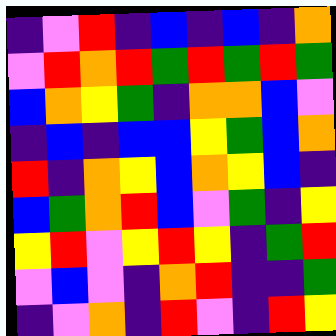[["indigo", "violet", "red", "indigo", "blue", "indigo", "blue", "indigo", "orange"], ["violet", "red", "orange", "red", "green", "red", "green", "red", "green"], ["blue", "orange", "yellow", "green", "indigo", "orange", "orange", "blue", "violet"], ["indigo", "blue", "indigo", "blue", "blue", "yellow", "green", "blue", "orange"], ["red", "indigo", "orange", "yellow", "blue", "orange", "yellow", "blue", "indigo"], ["blue", "green", "orange", "red", "blue", "violet", "green", "indigo", "yellow"], ["yellow", "red", "violet", "yellow", "red", "yellow", "indigo", "green", "red"], ["violet", "blue", "violet", "indigo", "orange", "red", "indigo", "indigo", "green"], ["indigo", "violet", "orange", "indigo", "red", "violet", "indigo", "red", "yellow"]]